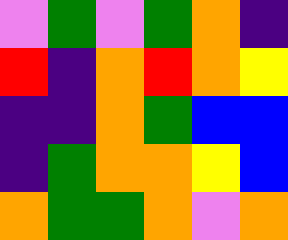[["violet", "green", "violet", "green", "orange", "indigo"], ["red", "indigo", "orange", "red", "orange", "yellow"], ["indigo", "indigo", "orange", "green", "blue", "blue"], ["indigo", "green", "orange", "orange", "yellow", "blue"], ["orange", "green", "green", "orange", "violet", "orange"]]